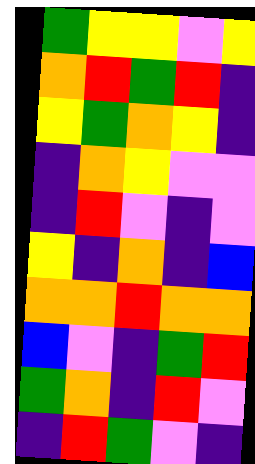[["green", "yellow", "yellow", "violet", "yellow"], ["orange", "red", "green", "red", "indigo"], ["yellow", "green", "orange", "yellow", "indigo"], ["indigo", "orange", "yellow", "violet", "violet"], ["indigo", "red", "violet", "indigo", "violet"], ["yellow", "indigo", "orange", "indigo", "blue"], ["orange", "orange", "red", "orange", "orange"], ["blue", "violet", "indigo", "green", "red"], ["green", "orange", "indigo", "red", "violet"], ["indigo", "red", "green", "violet", "indigo"]]